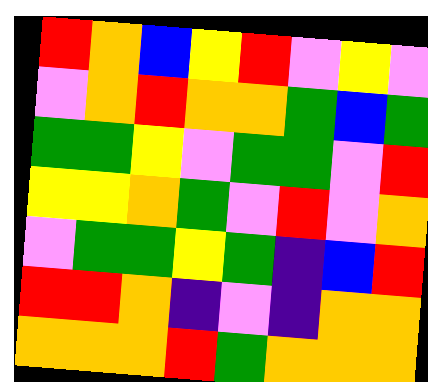[["red", "orange", "blue", "yellow", "red", "violet", "yellow", "violet"], ["violet", "orange", "red", "orange", "orange", "green", "blue", "green"], ["green", "green", "yellow", "violet", "green", "green", "violet", "red"], ["yellow", "yellow", "orange", "green", "violet", "red", "violet", "orange"], ["violet", "green", "green", "yellow", "green", "indigo", "blue", "red"], ["red", "red", "orange", "indigo", "violet", "indigo", "orange", "orange"], ["orange", "orange", "orange", "red", "green", "orange", "orange", "orange"]]